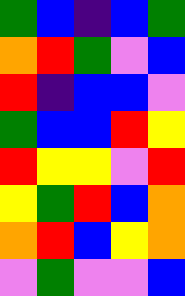[["green", "blue", "indigo", "blue", "green"], ["orange", "red", "green", "violet", "blue"], ["red", "indigo", "blue", "blue", "violet"], ["green", "blue", "blue", "red", "yellow"], ["red", "yellow", "yellow", "violet", "red"], ["yellow", "green", "red", "blue", "orange"], ["orange", "red", "blue", "yellow", "orange"], ["violet", "green", "violet", "violet", "blue"]]